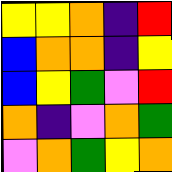[["yellow", "yellow", "orange", "indigo", "red"], ["blue", "orange", "orange", "indigo", "yellow"], ["blue", "yellow", "green", "violet", "red"], ["orange", "indigo", "violet", "orange", "green"], ["violet", "orange", "green", "yellow", "orange"]]